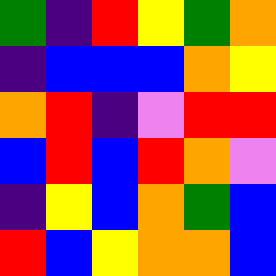[["green", "indigo", "red", "yellow", "green", "orange"], ["indigo", "blue", "blue", "blue", "orange", "yellow"], ["orange", "red", "indigo", "violet", "red", "red"], ["blue", "red", "blue", "red", "orange", "violet"], ["indigo", "yellow", "blue", "orange", "green", "blue"], ["red", "blue", "yellow", "orange", "orange", "blue"]]